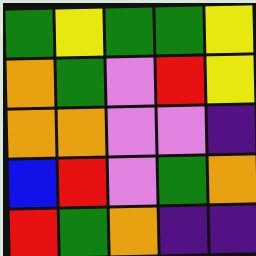[["green", "yellow", "green", "green", "yellow"], ["orange", "green", "violet", "red", "yellow"], ["orange", "orange", "violet", "violet", "indigo"], ["blue", "red", "violet", "green", "orange"], ["red", "green", "orange", "indigo", "indigo"]]